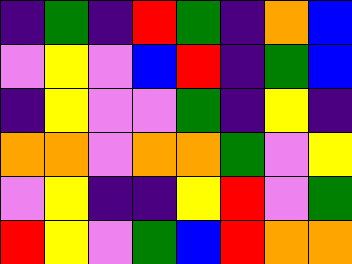[["indigo", "green", "indigo", "red", "green", "indigo", "orange", "blue"], ["violet", "yellow", "violet", "blue", "red", "indigo", "green", "blue"], ["indigo", "yellow", "violet", "violet", "green", "indigo", "yellow", "indigo"], ["orange", "orange", "violet", "orange", "orange", "green", "violet", "yellow"], ["violet", "yellow", "indigo", "indigo", "yellow", "red", "violet", "green"], ["red", "yellow", "violet", "green", "blue", "red", "orange", "orange"]]